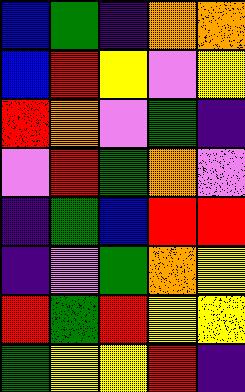[["blue", "green", "indigo", "orange", "orange"], ["blue", "red", "yellow", "violet", "yellow"], ["red", "orange", "violet", "green", "indigo"], ["violet", "red", "green", "orange", "violet"], ["indigo", "green", "blue", "red", "red"], ["indigo", "violet", "green", "orange", "yellow"], ["red", "green", "red", "yellow", "yellow"], ["green", "yellow", "yellow", "red", "indigo"]]